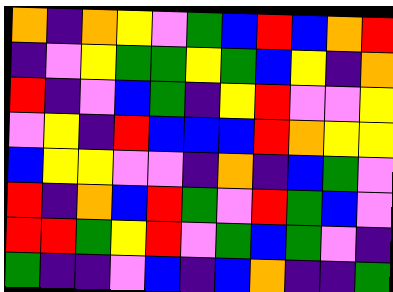[["orange", "indigo", "orange", "yellow", "violet", "green", "blue", "red", "blue", "orange", "red"], ["indigo", "violet", "yellow", "green", "green", "yellow", "green", "blue", "yellow", "indigo", "orange"], ["red", "indigo", "violet", "blue", "green", "indigo", "yellow", "red", "violet", "violet", "yellow"], ["violet", "yellow", "indigo", "red", "blue", "blue", "blue", "red", "orange", "yellow", "yellow"], ["blue", "yellow", "yellow", "violet", "violet", "indigo", "orange", "indigo", "blue", "green", "violet"], ["red", "indigo", "orange", "blue", "red", "green", "violet", "red", "green", "blue", "violet"], ["red", "red", "green", "yellow", "red", "violet", "green", "blue", "green", "violet", "indigo"], ["green", "indigo", "indigo", "violet", "blue", "indigo", "blue", "orange", "indigo", "indigo", "green"]]